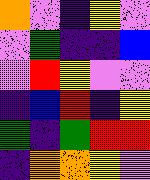[["orange", "violet", "indigo", "yellow", "violet"], ["violet", "green", "indigo", "indigo", "blue"], ["violet", "red", "yellow", "violet", "violet"], ["indigo", "blue", "red", "indigo", "yellow"], ["green", "indigo", "green", "red", "red"], ["indigo", "orange", "orange", "yellow", "violet"]]